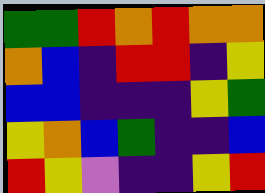[["green", "green", "red", "orange", "red", "orange", "orange"], ["orange", "blue", "indigo", "red", "red", "indigo", "yellow"], ["blue", "blue", "indigo", "indigo", "indigo", "yellow", "green"], ["yellow", "orange", "blue", "green", "indigo", "indigo", "blue"], ["red", "yellow", "violet", "indigo", "indigo", "yellow", "red"]]